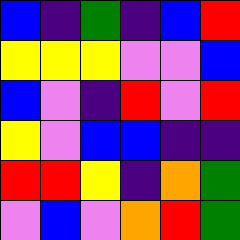[["blue", "indigo", "green", "indigo", "blue", "red"], ["yellow", "yellow", "yellow", "violet", "violet", "blue"], ["blue", "violet", "indigo", "red", "violet", "red"], ["yellow", "violet", "blue", "blue", "indigo", "indigo"], ["red", "red", "yellow", "indigo", "orange", "green"], ["violet", "blue", "violet", "orange", "red", "green"]]